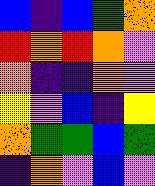[["blue", "indigo", "blue", "green", "orange"], ["red", "orange", "red", "orange", "violet"], ["orange", "indigo", "indigo", "orange", "violet"], ["yellow", "violet", "blue", "indigo", "yellow"], ["orange", "green", "green", "blue", "green"], ["indigo", "orange", "violet", "blue", "violet"]]